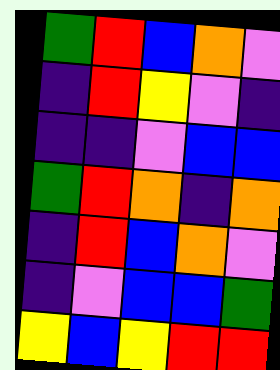[["green", "red", "blue", "orange", "violet"], ["indigo", "red", "yellow", "violet", "indigo"], ["indigo", "indigo", "violet", "blue", "blue"], ["green", "red", "orange", "indigo", "orange"], ["indigo", "red", "blue", "orange", "violet"], ["indigo", "violet", "blue", "blue", "green"], ["yellow", "blue", "yellow", "red", "red"]]